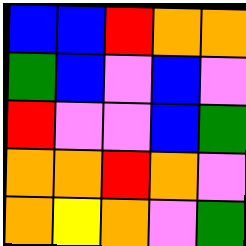[["blue", "blue", "red", "orange", "orange"], ["green", "blue", "violet", "blue", "violet"], ["red", "violet", "violet", "blue", "green"], ["orange", "orange", "red", "orange", "violet"], ["orange", "yellow", "orange", "violet", "green"]]